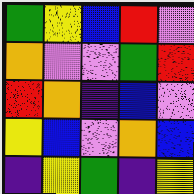[["green", "yellow", "blue", "red", "violet"], ["orange", "violet", "violet", "green", "red"], ["red", "orange", "indigo", "blue", "violet"], ["yellow", "blue", "violet", "orange", "blue"], ["indigo", "yellow", "green", "indigo", "yellow"]]